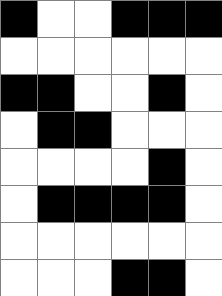[["black", "white", "white", "black", "black", "black"], ["white", "white", "white", "white", "white", "white"], ["black", "black", "white", "white", "black", "white"], ["white", "black", "black", "white", "white", "white"], ["white", "white", "white", "white", "black", "white"], ["white", "black", "black", "black", "black", "white"], ["white", "white", "white", "white", "white", "white"], ["white", "white", "white", "black", "black", "white"]]